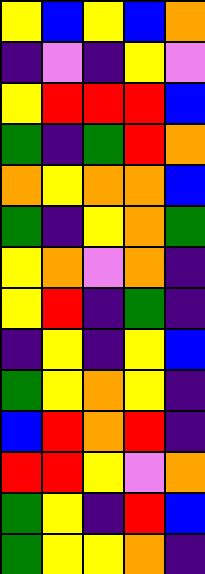[["yellow", "blue", "yellow", "blue", "orange"], ["indigo", "violet", "indigo", "yellow", "violet"], ["yellow", "red", "red", "red", "blue"], ["green", "indigo", "green", "red", "orange"], ["orange", "yellow", "orange", "orange", "blue"], ["green", "indigo", "yellow", "orange", "green"], ["yellow", "orange", "violet", "orange", "indigo"], ["yellow", "red", "indigo", "green", "indigo"], ["indigo", "yellow", "indigo", "yellow", "blue"], ["green", "yellow", "orange", "yellow", "indigo"], ["blue", "red", "orange", "red", "indigo"], ["red", "red", "yellow", "violet", "orange"], ["green", "yellow", "indigo", "red", "blue"], ["green", "yellow", "yellow", "orange", "indigo"]]